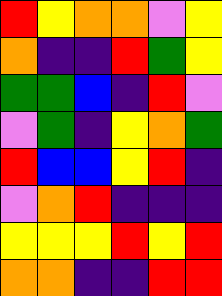[["red", "yellow", "orange", "orange", "violet", "yellow"], ["orange", "indigo", "indigo", "red", "green", "yellow"], ["green", "green", "blue", "indigo", "red", "violet"], ["violet", "green", "indigo", "yellow", "orange", "green"], ["red", "blue", "blue", "yellow", "red", "indigo"], ["violet", "orange", "red", "indigo", "indigo", "indigo"], ["yellow", "yellow", "yellow", "red", "yellow", "red"], ["orange", "orange", "indigo", "indigo", "red", "red"]]